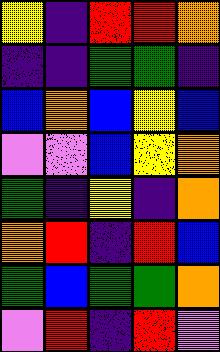[["yellow", "indigo", "red", "red", "orange"], ["indigo", "indigo", "green", "green", "indigo"], ["blue", "orange", "blue", "yellow", "blue"], ["violet", "violet", "blue", "yellow", "orange"], ["green", "indigo", "yellow", "indigo", "orange"], ["orange", "red", "indigo", "red", "blue"], ["green", "blue", "green", "green", "orange"], ["violet", "red", "indigo", "red", "violet"]]